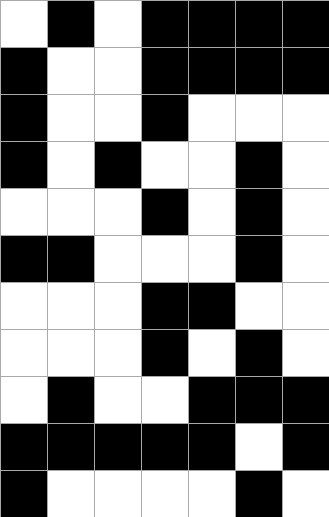[["white", "black", "white", "black", "black", "black", "black"], ["black", "white", "white", "black", "black", "black", "black"], ["black", "white", "white", "black", "white", "white", "white"], ["black", "white", "black", "white", "white", "black", "white"], ["white", "white", "white", "black", "white", "black", "white"], ["black", "black", "white", "white", "white", "black", "white"], ["white", "white", "white", "black", "black", "white", "white"], ["white", "white", "white", "black", "white", "black", "white"], ["white", "black", "white", "white", "black", "black", "black"], ["black", "black", "black", "black", "black", "white", "black"], ["black", "white", "white", "white", "white", "black", "white"]]